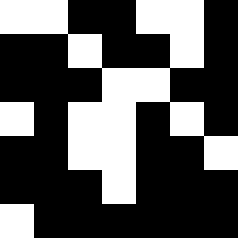[["white", "white", "black", "black", "white", "white", "black"], ["black", "black", "white", "black", "black", "white", "black"], ["black", "black", "black", "white", "white", "black", "black"], ["white", "black", "white", "white", "black", "white", "black"], ["black", "black", "white", "white", "black", "black", "white"], ["black", "black", "black", "white", "black", "black", "black"], ["white", "black", "black", "black", "black", "black", "black"]]